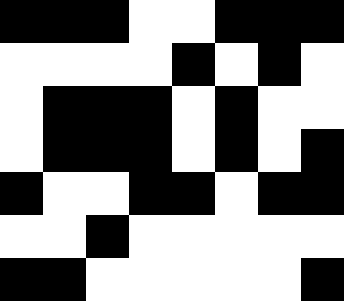[["black", "black", "black", "white", "white", "black", "black", "black"], ["white", "white", "white", "white", "black", "white", "black", "white"], ["white", "black", "black", "black", "white", "black", "white", "white"], ["white", "black", "black", "black", "white", "black", "white", "black"], ["black", "white", "white", "black", "black", "white", "black", "black"], ["white", "white", "black", "white", "white", "white", "white", "white"], ["black", "black", "white", "white", "white", "white", "white", "black"]]